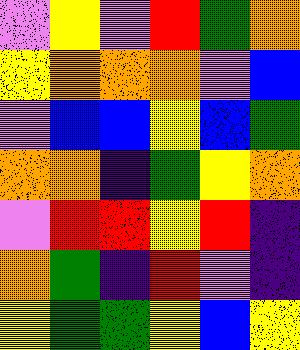[["violet", "yellow", "violet", "red", "green", "orange"], ["yellow", "orange", "orange", "orange", "violet", "blue"], ["violet", "blue", "blue", "yellow", "blue", "green"], ["orange", "orange", "indigo", "green", "yellow", "orange"], ["violet", "red", "red", "yellow", "red", "indigo"], ["orange", "green", "indigo", "red", "violet", "indigo"], ["yellow", "green", "green", "yellow", "blue", "yellow"]]